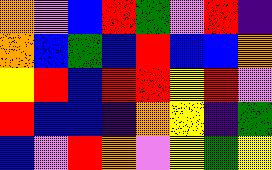[["orange", "violet", "blue", "red", "green", "violet", "red", "indigo"], ["orange", "blue", "green", "blue", "red", "blue", "blue", "orange"], ["yellow", "red", "blue", "red", "red", "yellow", "red", "violet"], ["red", "blue", "blue", "indigo", "orange", "yellow", "indigo", "green"], ["blue", "violet", "red", "orange", "violet", "yellow", "green", "yellow"]]